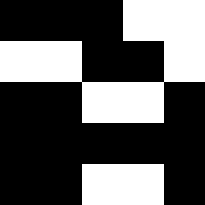[["black", "black", "black", "white", "white"], ["white", "white", "black", "black", "white"], ["black", "black", "white", "white", "black"], ["black", "black", "black", "black", "black"], ["black", "black", "white", "white", "black"]]